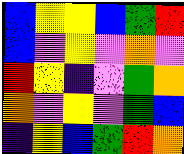[["blue", "yellow", "yellow", "blue", "green", "red"], ["blue", "violet", "yellow", "violet", "orange", "violet"], ["red", "yellow", "indigo", "violet", "green", "orange"], ["orange", "violet", "yellow", "violet", "green", "blue"], ["indigo", "yellow", "blue", "green", "red", "orange"]]